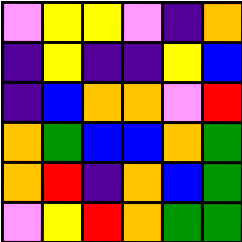[["violet", "yellow", "yellow", "violet", "indigo", "orange"], ["indigo", "yellow", "indigo", "indigo", "yellow", "blue"], ["indigo", "blue", "orange", "orange", "violet", "red"], ["orange", "green", "blue", "blue", "orange", "green"], ["orange", "red", "indigo", "orange", "blue", "green"], ["violet", "yellow", "red", "orange", "green", "green"]]